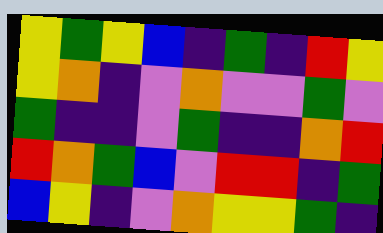[["yellow", "green", "yellow", "blue", "indigo", "green", "indigo", "red", "yellow"], ["yellow", "orange", "indigo", "violet", "orange", "violet", "violet", "green", "violet"], ["green", "indigo", "indigo", "violet", "green", "indigo", "indigo", "orange", "red"], ["red", "orange", "green", "blue", "violet", "red", "red", "indigo", "green"], ["blue", "yellow", "indigo", "violet", "orange", "yellow", "yellow", "green", "indigo"]]